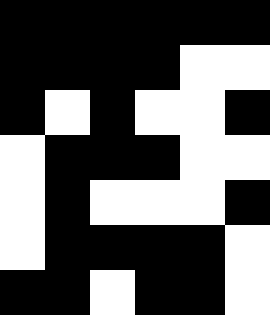[["black", "black", "black", "black", "black", "black"], ["black", "black", "black", "black", "white", "white"], ["black", "white", "black", "white", "white", "black"], ["white", "black", "black", "black", "white", "white"], ["white", "black", "white", "white", "white", "black"], ["white", "black", "black", "black", "black", "white"], ["black", "black", "white", "black", "black", "white"]]